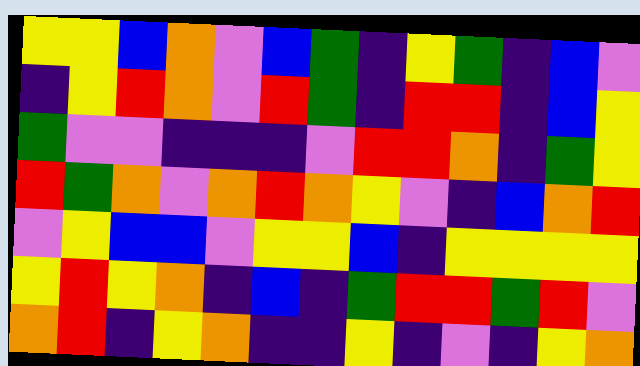[["yellow", "yellow", "blue", "orange", "violet", "blue", "green", "indigo", "yellow", "green", "indigo", "blue", "violet"], ["indigo", "yellow", "red", "orange", "violet", "red", "green", "indigo", "red", "red", "indigo", "blue", "yellow"], ["green", "violet", "violet", "indigo", "indigo", "indigo", "violet", "red", "red", "orange", "indigo", "green", "yellow"], ["red", "green", "orange", "violet", "orange", "red", "orange", "yellow", "violet", "indigo", "blue", "orange", "red"], ["violet", "yellow", "blue", "blue", "violet", "yellow", "yellow", "blue", "indigo", "yellow", "yellow", "yellow", "yellow"], ["yellow", "red", "yellow", "orange", "indigo", "blue", "indigo", "green", "red", "red", "green", "red", "violet"], ["orange", "red", "indigo", "yellow", "orange", "indigo", "indigo", "yellow", "indigo", "violet", "indigo", "yellow", "orange"]]